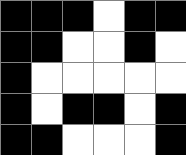[["black", "black", "black", "white", "black", "black"], ["black", "black", "white", "white", "black", "white"], ["black", "white", "white", "white", "white", "white"], ["black", "white", "black", "black", "white", "black"], ["black", "black", "white", "white", "white", "black"]]